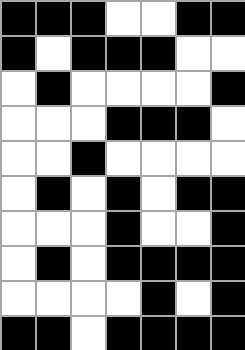[["black", "black", "black", "white", "white", "black", "black"], ["black", "white", "black", "black", "black", "white", "white"], ["white", "black", "white", "white", "white", "white", "black"], ["white", "white", "white", "black", "black", "black", "white"], ["white", "white", "black", "white", "white", "white", "white"], ["white", "black", "white", "black", "white", "black", "black"], ["white", "white", "white", "black", "white", "white", "black"], ["white", "black", "white", "black", "black", "black", "black"], ["white", "white", "white", "white", "black", "white", "black"], ["black", "black", "white", "black", "black", "black", "black"]]